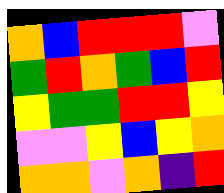[["orange", "blue", "red", "red", "red", "violet"], ["green", "red", "orange", "green", "blue", "red"], ["yellow", "green", "green", "red", "red", "yellow"], ["violet", "violet", "yellow", "blue", "yellow", "orange"], ["orange", "orange", "violet", "orange", "indigo", "red"]]